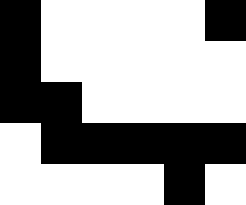[["black", "white", "white", "white", "white", "black"], ["black", "white", "white", "white", "white", "white"], ["black", "black", "white", "white", "white", "white"], ["white", "black", "black", "black", "black", "black"], ["white", "white", "white", "white", "black", "white"]]